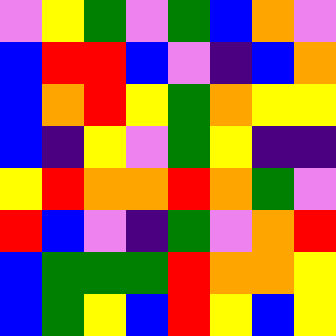[["violet", "yellow", "green", "violet", "green", "blue", "orange", "violet"], ["blue", "red", "red", "blue", "violet", "indigo", "blue", "orange"], ["blue", "orange", "red", "yellow", "green", "orange", "yellow", "yellow"], ["blue", "indigo", "yellow", "violet", "green", "yellow", "indigo", "indigo"], ["yellow", "red", "orange", "orange", "red", "orange", "green", "violet"], ["red", "blue", "violet", "indigo", "green", "violet", "orange", "red"], ["blue", "green", "green", "green", "red", "orange", "orange", "yellow"], ["blue", "green", "yellow", "blue", "red", "yellow", "blue", "yellow"]]